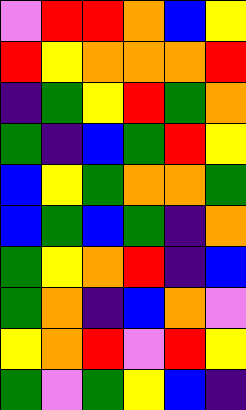[["violet", "red", "red", "orange", "blue", "yellow"], ["red", "yellow", "orange", "orange", "orange", "red"], ["indigo", "green", "yellow", "red", "green", "orange"], ["green", "indigo", "blue", "green", "red", "yellow"], ["blue", "yellow", "green", "orange", "orange", "green"], ["blue", "green", "blue", "green", "indigo", "orange"], ["green", "yellow", "orange", "red", "indigo", "blue"], ["green", "orange", "indigo", "blue", "orange", "violet"], ["yellow", "orange", "red", "violet", "red", "yellow"], ["green", "violet", "green", "yellow", "blue", "indigo"]]